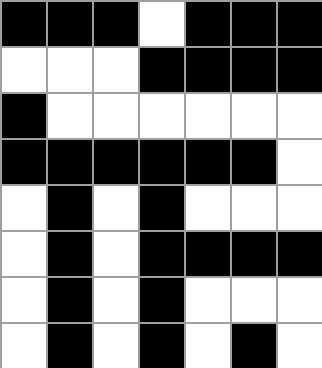[["black", "black", "black", "white", "black", "black", "black"], ["white", "white", "white", "black", "black", "black", "black"], ["black", "white", "white", "white", "white", "white", "white"], ["black", "black", "black", "black", "black", "black", "white"], ["white", "black", "white", "black", "white", "white", "white"], ["white", "black", "white", "black", "black", "black", "black"], ["white", "black", "white", "black", "white", "white", "white"], ["white", "black", "white", "black", "white", "black", "white"]]